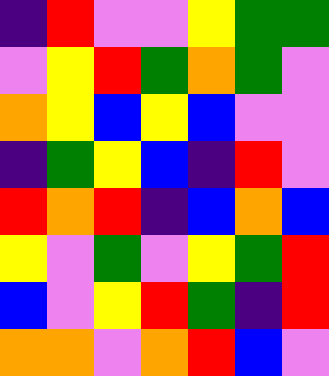[["indigo", "red", "violet", "violet", "yellow", "green", "green"], ["violet", "yellow", "red", "green", "orange", "green", "violet"], ["orange", "yellow", "blue", "yellow", "blue", "violet", "violet"], ["indigo", "green", "yellow", "blue", "indigo", "red", "violet"], ["red", "orange", "red", "indigo", "blue", "orange", "blue"], ["yellow", "violet", "green", "violet", "yellow", "green", "red"], ["blue", "violet", "yellow", "red", "green", "indigo", "red"], ["orange", "orange", "violet", "orange", "red", "blue", "violet"]]